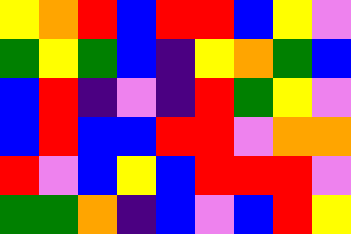[["yellow", "orange", "red", "blue", "red", "red", "blue", "yellow", "violet"], ["green", "yellow", "green", "blue", "indigo", "yellow", "orange", "green", "blue"], ["blue", "red", "indigo", "violet", "indigo", "red", "green", "yellow", "violet"], ["blue", "red", "blue", "blue", "red", "red", "violet", "orange", "orange"], ["red", "violet", "blue", "yellow", "blue", "red", "red", "red", "violet"], ["green", "green", "orange", "indigo", "blue", "violet", "blue", "red", "yellow"]]